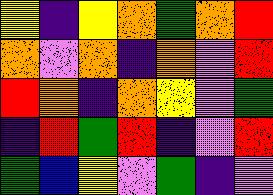[["yellow", "indigo", "yellow", "orange", "green", "orange", "red"], ["orange", "violet", "orange", "indigo", "orange", "violet", "red"], ["red", "orange", "indigo", "orange", "yellow", "violet", "green"], ["indigo", "red", "green", "red", "indigo", "violet", "red"], ["green", "blue", "yellow", "violet", "green", "indigo", "violet"]]